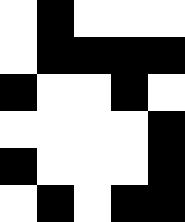[["white", "black", "white", "white", "white"], ["white", "black", "black", "black", "black"], ["black", "white", "white", "black", "white"], ["white", "white", "white", "white", "black"], ["black", "white", "white", "white", "black"], ["white", "black", "white", "black", "black"]]